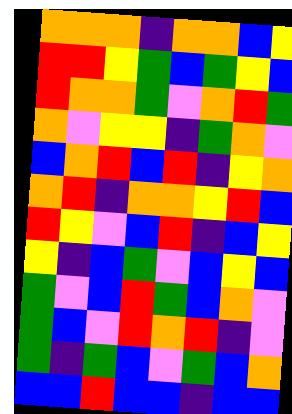[["orange", "orange", "orange", "indigo", "orange", "orange", "blue", "yellow"], ["red", "red", "yellow", "green", "blue", "green", "yellow", "blue"], ["red", "orange", "orange", "green", "violet", "orange", "red", "green"], ["orange", "violet", "yellow", "yellow", "indigo", "green", "orange", "violet"], ["blue", "orange", "red", "blue", "red", "indigo", "yellow", "orange"], ["orange", "red", "indigo", "orange", "orange", "yellow", "red", "blue"], ["red", "yellow", "violet", "blue", "red", "indigo", "blue", "yellow"], ["yellow", "indigo", "blue", "green", "violet", "blue", "yellow", "blue"], ["green", "violet", "blue", "red", "green", "blue", "orange", "violet"], ["green", "blue", "violet", "red", "orange", "red", "indigo", "violet"], ["green", "indigo", "green", "blue", "violet", "green", "blue", "orange"], ["blue", "blue", "red", "blue", "blue", "indigo", "blue", "blue"]]